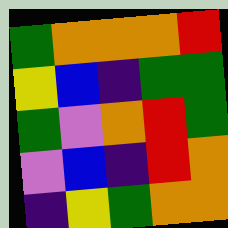[["green", "orange", "orange", "orange", "red"], ["yellow", "blue", "indigo", "green", "green"], ["green", "violet", "orange", "red", "green"], ["violet", "blue", "indigo", "red", "orange"], ["indigo", "yellow", "green", "orange", "orange"]]